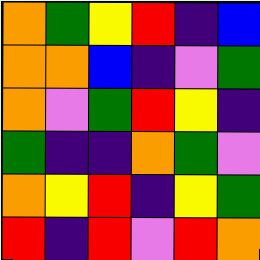[["orange", "green", "yellow", "red", "indigo", "blue"], ["orange", "orange", "blue", "indigo", "violet", "green"], ["orange", "violet", "green", "red", "yellow", "indigo"], ["green", "indigo", "indigo", "orange", "green", "violet"], ["orange", "yellow", "red", "indigo", "yellow", "green"], ["red", "indigo", "red", "violet", "red", "orange"]]